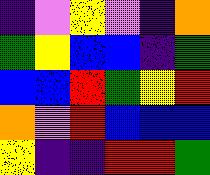[["indigo", "violet", "yellow", "violet", "indigo", "orange"], ["green", "yellow", "blue", "blue", "indigo", "green"], ["blue", "blue", "red", "green", "yellow", "red"], ["orange", "violet", "red", "blue", "blue", "blue"], ["yellow", "indigo", "indigo", "red", "red", "green"]]